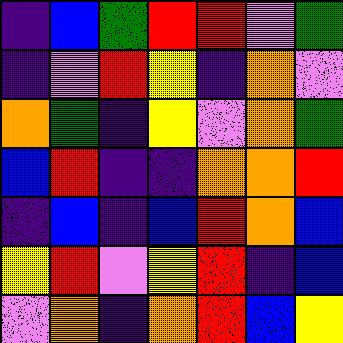[["indigo", "blue", "green", "red", "red", "violet", "green"], ["indigo", "violet", "red", "yellow", "indigo", "orange", "violet"], ["orange", "green", "indigo", "yellow", "violet", "orange", "green"], ["blue", "red", "indigo", "indigo", "orange", "orange", "red"], ["indigo", "blue", "indigo", "blue", "red", "orange", "blue"], ["yellow", "red", "violet", "yellow", "red", "indigo", "blue"], ["violet", "orange", "indigo", "orange", "red", "blue", "yellow"]]